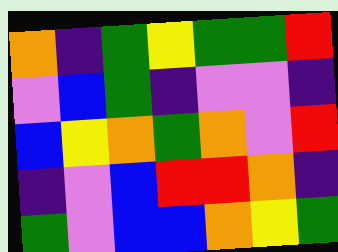[["orange", "indigo", "green", "yellow", "green", "green", "red"], ["violet", "blue", "green", "indigo", "violet", "violet", "indigo"], ["blue", "yellow", "orange", "green", "orange", "violet", "red"], ["indigo", "violet", "blue", "red", "red", "orange", "indigo"], ["green", "violet", "blue", "blue", "orange", "yellow", "green"]]